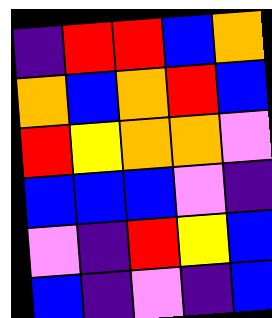[["indigo", "red", "red", "blue", "orange"], ["orange", "blue", "orange", "red", "blue"], ["red", "yellow", "orange", "orange", "violet"], ["blue", "blue", "blue", "violet", "indigo"], ["violet", "indigo", "red", "yellow", "blue"], ["blue", "indigo", "violet", "indigo", "blue"]]